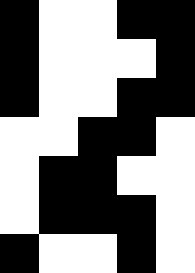[["black", "white", "white", "black", "black"], ["black", "white", "white", "white", "black"], ["black", "white", "white", "black", "black"], ["white", "white", "black", "black", "white"], ["white", "black", "black", "white", "white"], ["white", "black", "black", "black", "white"], ["black", "white", "white", "black", "white"]]